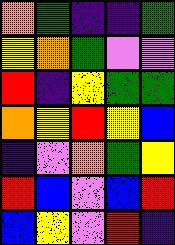[["orange", "green", "indigo", "indigo", "green"], ["yellow", "orange", "green", "violet", "violet"], ["red", "indigo", "yellow", "green", "green"], ["orange", "yellow", "red", "yellow", "blue"], ["indigo", "violet", "orange", "green", "yellow"], ["red", "blue", "violet", "blue", "red"], ["blue", "yellow", "violet", "red", "indigo"]]